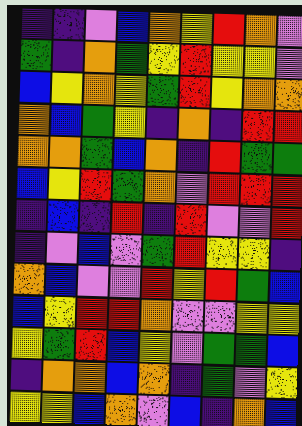[["indigo", "indigo", "violet", "blue", "orange", "yellow", "red", "orange", "violet"], ["green", "indigo", "orange", "green", "yellow", "red", "yellow", "yellow", "violet"], ["blue", "yellow", "orange", "yellow", "green", "red", "yellow", "orange", "orange"], ["orange", "blue", "green", "yellow", "indigo", "orange", "indigo", "red", "red"], ["orange", "orange", "green", "blue", "orange", "indigo", "red", "green", "green"], ["blue", "yellow", "red", "green", "orange", "violet", "red", "red", "red"], ["indigo", "blue", "indigo", "red", "indigo", "red", "violet", "violet", "red"], ["indigo", "violet", "blue", "violet", "green", "red", "yellow", "yellow", "indigo"], ["orange", "blue", "violet", "violet", "red", "yellow", "red", "green", "blue"], ["blue", "yellow", "red", "red", "orange", "violet", "violet", "yellow", "yellow"], ["yellow", "green", "red", "blue", "yellow", "violet", "green", "green", "blue"], ["indigo", "orange", "orange", "blue", "orange", "indigo", "green", "violet", "yellow"], ["yellow", "yellow", "blue", "orange", "violet", "blue", "indigo", "orange", "blue"]]